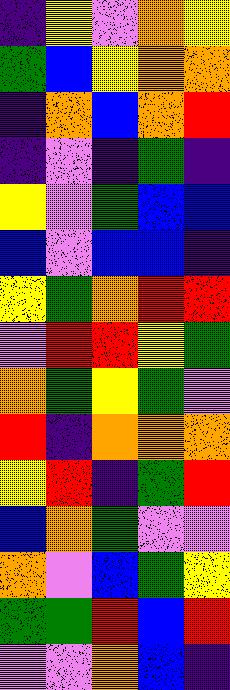[["indigo", "yellow", "violet", "orange", "yellow"], ["green", "blue", "yellow", "orange", "orange"], ["indigo", "orange", "blue", "orange", "red"], ["indigo", "violet", "indigo", "green", "indigo"], ["yellow", "violet", "green", "blue", "blue"], ["blue", "violet", "blue", "blue", "indigo"], ["yellow", "green", "orange", "red", "red"], ["violet", "red", "red", "yellow", "green"], ["orange", "green", "yellow", "green", "violet"], ["red", "indigo", "orange", "orange", "orange"], ["yellow", "red", "indigo", "green", "red"], ["blue", "orange", "green", "violet", "violet"], ["orange", "violet", "blue", "green", "yellow"], ["green", "green", "red", "blue", "red"], ["violet", "violet", "orange", "blue", "indigo"]]